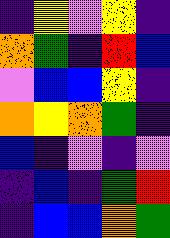[["indigo", "yellow", "violet", "yellow", "indigo"], ["orange", "green", "indigo", "red", "blue"], ["violet", "blue", "blue", "yellow", "indigo"], ["orange", "yellow", "orange", "green", "indigo"], ["blue", "indigo", "violet", "indigo", "violet"], ["indigo", "blue", "indigo", "green", "red"], ["indigo", "blue", "blue", "orange", "green"]]